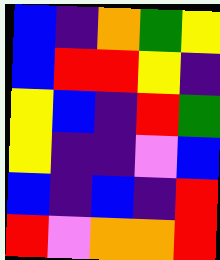[["blue", "indigo", "orange", "green", "yellow"], ["blue", "red", "red", "yellow", "indigo"], ["yellow", "blue", "indigo", "red", "green"], ["yellow", "indigo", "indigo", "violet", "blue"], ["blue", "indigo", "blue", "indigo", "red"], ["red", "violet", "orange", "orange", "red"]]